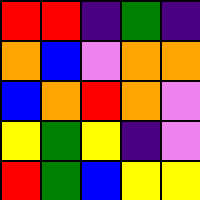[["red", "red", "indigo", "green", "indigo"], ["orange", "blue", "violet", "orange", "orange"], ["blue", "orange", "red", "orange", "violet"], ["yellow", "green", "yellow", "indigo", "violet"], ["red", "green", "blue", "yellow", "yellow"]]